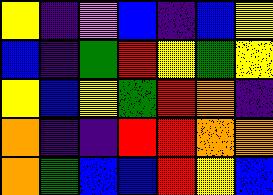[["yellow", "indigo", "violet", "blue", "indigo", "blue", "yellow"], ["blue", "indigo", "green", "red", "yellow", "green", "yellow"], ["yellow", "blue", "yellow", "green", "red", "orange", "indigo"], ["orange", "indigo", "indigo", "red", "red", "orange", "orange"], ["orange", "green", "blue", "blue", "red", "yellow", "blue"]]